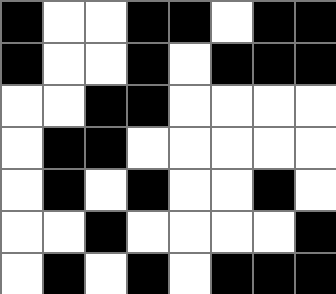[["black", "white", "white", "black", "black", "white", "black", "black"], ["black", "white", "white", "black", "white", "black", "black", "black"], ["white", "white", "black", "black", "white", "white", "white", "white"], ["white", "black", "black", "white", "white", "white", "white", "white"], ["white", "black", "white", "black", "white", "white", "black", "white"], ["white", "white", "black", "white", "white", "white", "white", "black"], ["white", "black", "white", "black", "white", "black", "black", "black"]]